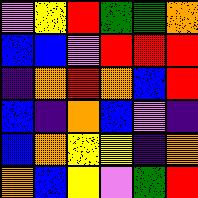[["violet", "yellow", "red", "green", "green", "orange"], ["blue", "blue", "violet", "red", "red", "red"], ["indigo", "orange", "red", "orange", "blue", "red"], ["blue", "indigo", "orange", "blue", "violet", "indigo"], ["blue", "orange", "yellow", "yellow", "indigo", "orange"], ["orange", "blue", "yellow", "violet", "green", "red"]]